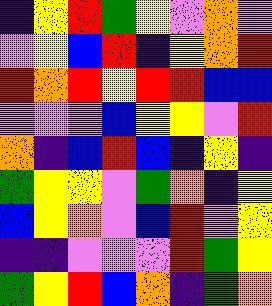[["indigo", "yellow", "red", "green", "yellow", "violet", "orange", "violet"], ["violet", "yellow", "blue", "red", "indigo", "yellow", "orange", "red"], ["red", "orange", "red", "yellow", "red", "red", "blue", "blue"], ["violet", "violet", "violet", "blue", "yellow", "yellow", "violet", "red"], ["orange", "indigo", "blue", "red", "blue", "indigo", "yellow", "indigo"], ["green", "yellow", "yellow", "violet", "green", "orange", "indigo", "yellow"], ["blue", "yellow", "orange", "violet", "blue", "red", "violet", "yellow"], ["indigo", "indigo", "violet", "violet", "violet", "red", "green", "yellow"], ["green", "yellow", "red", "blue", "orange", "indigo", "green", "orange"]]